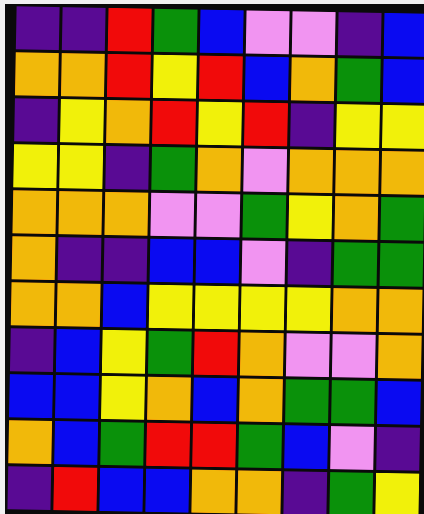[["indigo", "indigo", "red", "green", "blue", "violet", "violet", "indigo", "blue"], ["orange", "orange", "red", "yellow", "red", "blue", "orange", "green", "blue"], ["indigo", "yellow", "orange", "red", "yellow", "red", "indigo", "yellow", "yellow"], ["yellow", "yellow", "indigo", "green", "orange", "violet", "orange", "orange", "orange"], ["orange", "orange", "orange", "violet", "violet", "green", "yellow", "orange", "green"], ["orange", "indigo", "indigo", "blue", "blue", "violet", "indigo", "green", "green"], ["orange", "orange", "blue", "yellow", "yellow", "yellow", "yellow", "orange", "orange"], ["indigo", "blue", "yellow", "green", "red", "orange", "violet", "violet", "orange"], ["blue", "blue", "yellow", "orange", "blue", "orange", "green", "green", "blue"], ["orange", "blue", "green", "red", "red", "green", "blue", "violet", "indigo"], ["indigo", "red", "blue", "blue", "orange", "orange", "indigo", "green", "yellow"]]